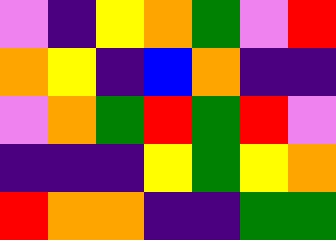[["violet", "indigo", "yellow", "orange", "green", "violet", "red"], ["orange", "yellow", "indigo", "blue", "orange", "indigo", "indigo"], ["violet", "orange", "green", "red", "green", "red", "violet"], ["indigo", "indigo", "indigo", "yellow", "green", "yellow", "orange"], ["red", "orange", "orange", "indigo", "indigo", "green", "green"]]